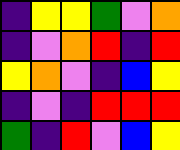[["indigo", "yellow", "yellow", "green", "violet", "orange"], ["indigo", "violet", "orange", "red", "indigo", "red"], ["yellow", "orange", "violet", "indigo", "blue", "yellow"], ["indigo", "violet", "indigo", "red", "red", "red"], ["green", "indigo", "red", "violet", "blue", "yellow"]]